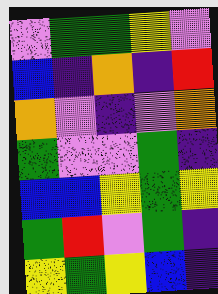[["violet", "green", "green", "yellow", "violet"], ["blue", "indigo", "orange", "indigo", "red"], ["orange", "violet", "indigo", "violet", "orange"], ["green", "violet", "violet", "green", "indigo"], ["blue", "blue", "yellow", "green", "yellow"], ["green", "red", "violet", "green", "indigo"], ["yellow", "green", "yellow", "blue", "indigo"]]